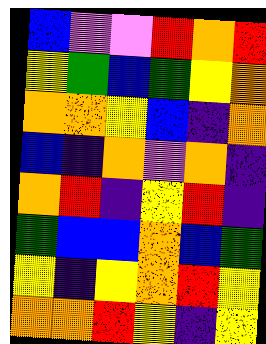[["blue", "violet", "violet", "red", "orange", "red"], ["yellow", "green", "blue", "green", "yellow", "orange"], ["orange", "orange", "yellow", "blue", "indigo", "orange"], ["blue", "indigo", "orange", "violet", "orange", "indigo"], ["orange", "red", "indigo", "yellow", "red", "indigo"], ["green", "blue", "blue", "orange", "blue", "green"], ["yellow", "indigo", "yellow", "orange", "red", "yellow"], ["orange", "orange", "red", "yellow", "indigo", "yellow"]]